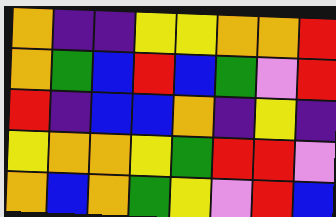[["orange", "indigo", "indigo", "yellow", "yellow", "orange", "orange", "red"], ["orange", "green", "blue", "red", "blue", "green", "violet", "red"], ["red", "indigo", "blue", "blue", "orange", "indigo", "yellow", "indigo"], ["yellow", "orange", "orange", "yellow", "green", "red", "red", "violet"], ["orange", "blue", "orange", "green", "yellow", "violet", "red", "blue"]]